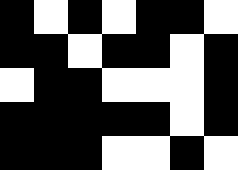[["black", "white", "black", "white", "black", "black", "white"], ["black", "black", "white", "black", "black", "white", "black"], ["white", "black", "black", "white", "white", "white", "black"], ["black", "black", "black", "black", "black", "white", "black"], ["black", "black", "black", "white", "white", "black", "white"]]